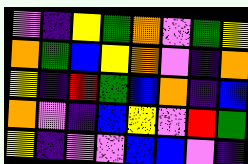[["violet", "indigo", "yellow", "green", "orange", "violet", "green", "yellow"], ["orange", "green", "blue", "yellow", "orange", "violet", "indigo", "orange"], ["yellow", "indigo", "red", "green", "blue", "orange", "indigo", "blue"], ["orange", "violet", "indigo", "blue", "yellow", "violet", "red", "green"], ["yellow", "indigo", "violet", "violet", "blue", "blue", "violet", "indigo"]]